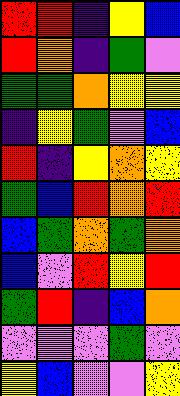[["red", "red", "indigo", "yellow", "blue"], ["red", "orange", "indigo", "green", "violet"], ["green", "green", "orange", "yellow", "yellow"], ["indigo", "yellow", "green", "violet", "blue"], ["red", "indigo", "yellow", "orange", "yellow"], ["green", "blue", "red", "orange", "red"], ["blue", "green", "orange", "green", "orange"], ["blue", "violet", "red", "yellow", "red"], ["green", "red", "indigo", "blue", "orange"], ["violet", "violet", "violet", "green", "violet"], ["yellow", "blue", "violet", "violet", "yellow"]]